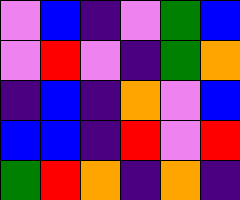[["violet", "blue", "indigo", "violet", "green", "blue"], ["violet", "red", "violet", "indigo", "green", "orange"], ["indigo", "blue", "indigo", "orange", "violet", "blue"], ["blue", "blue", "indigo", "red", "violet", "red"], ["green", "red", "orange", "indigo", "orange", "indigo"]]